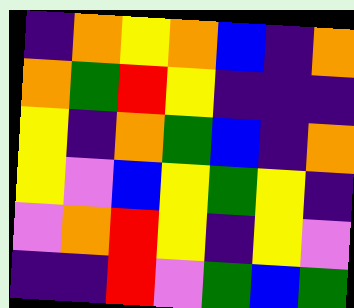[["indigo", "orange", "yellow", "orange", "blue", "indigo", "orange"], ["orange", "green", "red", "yellow", "indigo", "indigo", "indigo"], ["yellow", "indigo", "orange", "green", "blue", "indigo", "orange"], ["yellow", "violet", "blue", "yellow", "green", "yellow", "indigo"], ["violet", "orange", "red", "yellow", "indigo", "yellow", "violet"], ["indigo", "indigo", "red", "violet", "green", "blue", "green"]]